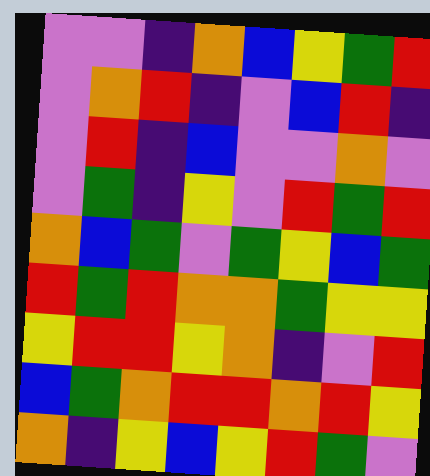[["violet", "violet", "indigo", "orange", "blue", "yellow", "green", "red"], ["violet", "orange", "red", "indigo", "violet", "blue", "red", "indigo"], ["violet", "red", "indigo", "blue", "violet", "violet", "orange", "violet"], ["violet", "green", "indigo", "yellow", "violet", "red", "green", "red"], ["orange", "blue", "green", "violet", "green", "yellow", "blue", "green"], ["red", "green", "red", "orange", "orange", "green", "yellow", "yellow"], ["yellow", "red", "red", "yellow", "orange", "indigo", "violet", "red"], ["blue", "green", "orange", "red", "red", "orange", "red", "yellow"], ["orange", "indigo", "yellow", "blue", "yellow", "red", "green", "violet"]]